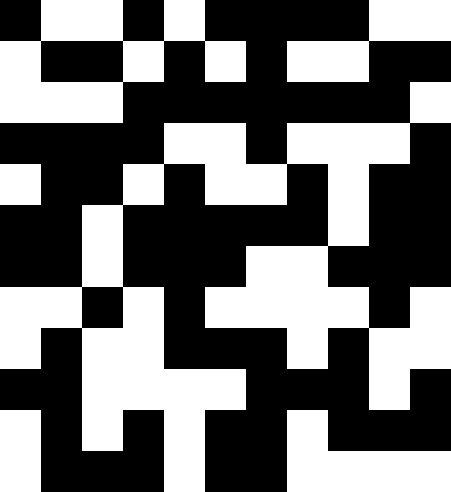[["black", "white", "white", "black", "white", "black", "black", "black", "black", "white", "white"], ["white", "black", "black", "white", "black", "white", "black", "white", "white", "black", "black"], ["white", "white", "white", "black", "black", "black", "black", "black", "black", "black", "white"], ["black", "black", "black", "black", "white", "white", "black", "white", "white", "white", "black"], ["white", "black", "black", "white", "black", "white", "white", "black", "white", "black", "black"], ["black", "black", "white", "black", "black", "black", "black", "black", "white", "black", "black"], ["black", "black", "white", "black", "black", "black", "white", "white", "black", "black", "black"], ["white", "white", "black", "white", "black", "white", "white", "white", "white", "black", "white"], ["white", "black", "white", "white", "black", "black", "black", "white", "black", "white", "white"], ["black", "black", "white", "white", "white", "white", "black", "black", "black", "white", "black"], ["white", "black", "white", "black", "white", "black", "black", "white", "black", "black", "black"], ["white", "black", "black", "black", "white", "black", "black", "white", "white", "white", "white"]]